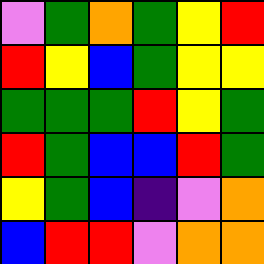[["violet", "green", "orange", "green", "yellow", "red"], ["red", "yellow", "blue", "green", "yellow", "yellow"], ["green", "green", "green", "red", "yellow", "green"], ["red", "green", "blue", "blue", "red", "green"], ["yellow", "green", "blue", "indigo", "violet", "orange"], ["blue", "red", "red", "violet", "orange", "orange"]]